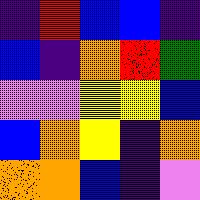[["indigo", "red", "blue", "blue", "indigo"], ["blue", "indigo", "orange", "red", "green"], ["violet", "violet", "yellow", "yellow", "blue"], ["blue", "orange", "yellow", "indigo", "orange"], ["orange", "orange", "blue", "indigo", "violet"]]